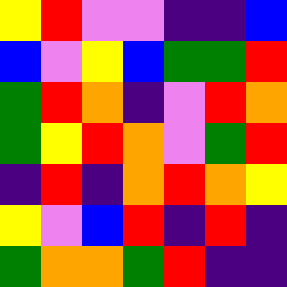[["yellow", "red", "violet", "violet", "indigo", "indigo", "blue"], ["blue", "violet", "yellow", "blue", "green", "green", "red"], ["green", "red", "orange", "indigo", "violet", "red", "orange"], ["green", "yellow", "red", "orange", "violet", "green", "red"], ["indigo", "red", "indigo", "orange", "red", "orange", "yellow"], ["yellow", "violet", "blue", "red", "indigo", "red", "indigo"], ["green", "orange", "orange", "green", "red", "indigo", "indigo"]]